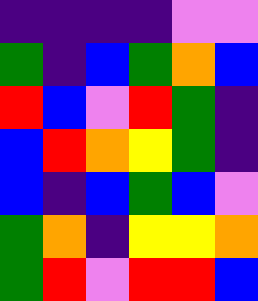[["indigo", "indigo", "indigo", "indigo", "violet", "violet"], ["green", "indigo", "blue", "green", "orange", "blue"], ["red", "blue", "violet", "red", "green", "indigo"], ["blue", "red", "orange", "yellow", "green", "indigo"], ["blue", "indigo", "blue", "green", "blue", "violet"], ["green", "orange", "indigo", "yellow", "yellow", "orange"], ["green", "red", "violet", "red", "red", "blue"]]